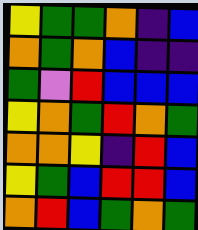[["yellow", "green", "green", "orange", "indigo", "blue"], ["orange", "green", "orange", "blue", "indigo", "indigo"], ["green", "violet", "red", "blue", "blue", "blue"], ["yellow", "orange", "green", "red", "orange", "green"], ["orange", "orange", "yellow", "indigo", "red", "blue"], ["yellow", "green", "blue", "red", "red", "blue"], ["orange", "red", "blue", "green", "orange", "green"]]